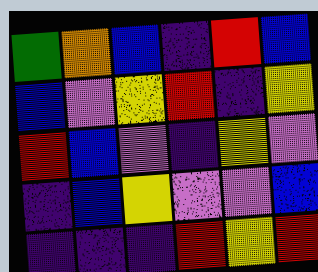[["green", "orange", "blue", "indigo", "red", "blue"], ["blue", "violet", "yellow", "red", "indigo", "yellow"], ["red", "blue", "violet", "indigo", "yellow", "violet"], ["indigo", "blue", "yellow", "violet", "violet", "blue"], ["indigo", "indigo", "indigo", "red", "yellow", "red"]]